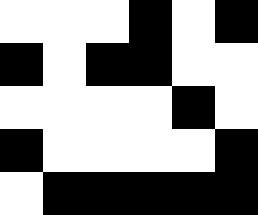[["white", "white", "white", "black", "white", "black"], ["black", "white", "black", "black", "white", "white"], ["white", "white", "white", "white", "black", "white"], ["black", "white", "white", "white", "white", "black"], ["white", "black", "black", "black", "black", "black"]]